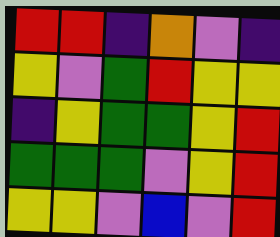[["red", "red", "indigo", "orange", "violet", "indigo"], ["yellow", "violet", "green", "red", "yellow", "yellow"], ["indigo", "yellow", "green", "green", "yellow", "red"], ["green", "green", "green", "violet", "yellow", "red"], ["yellow", "yellow", "violet", "blue", "violet", "red"]]